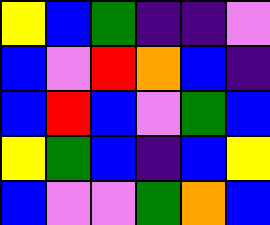[["yellow", "blue", "green", "indigo", "indigo", "violet"], ["blue", "violet", "red", "orange", "blue", "indigo"], ["blue", "red", "blue", "violet", "green", "blue"], ["yellow", "green", "blue", "indigo", "blue", "yellow"], ["blue", "violet", "violet", "green", "orange", "blue"]]